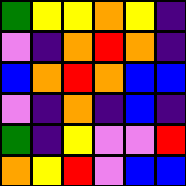[["green", "yellow", "yellow", "orange", "yellow", "indigo"], ["violet", "indigo", "orange", "red", "orange", "indigo"], ["blue", "orange", "red", "orange", "blue", "blue"], ["violet", "indigo", "orange", "indigo", "blue", "indigo"], ["green", "indigo", "yellow", "violet", "violet", "red"], ["orange", "yellow", "red", "violet", "blue", "blue"]]